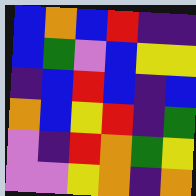[["blue", "orange", "blue", "red", "indigo", "indigo"], ["blue", "green", "violet", "blue", "yellow", "yellow"], ["indigo", "blue", "red", "blue", "indigo", "blue"], ["orange", "blue", "yellow", "red", "indigo", "green"], ["violet", "indigo", "red", "orange", "green", "yellow"], ["violet", "violet", "yellow", "orange", "indigo", "orange"]]